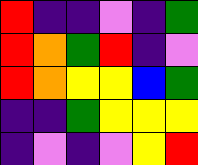[["red", "indigo", "indigo", "violet", "indigo", "green"], ["red", "orange", "green", "red", "indigo", "violet"], ["red", "orange", "yellow", "yellow", "blue", "green"], ["indigo", "indigo", "green", "yellow", "yellow", "yellow"], ["indigo", "violet", "indigo", "violet", "yellow", "red"]]